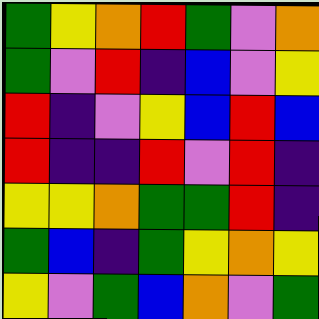[["green", "yellow", "orange", "red", "green", "violet", "orange"], ["green", "violet", "red", "indigo", "blue", "violet", "yellow"], ["red", "indigo", "violet", "yellow", "blue", "red", "blue"], ["red", "indigo", "indigo", "red", "violet", "red", "indigo"], ["yellow", "yellow", "orange", "green", "green", "red", "indigo"], ["green", "blue", "indigo", "green", "yellow", "orange", "yellow"], ["yellow", "violet", "green", "blue", "orange", "violet", "green"]]